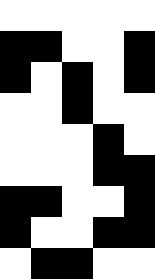[["white", "white", "white", "white", "white"], ["black", "black", "white", "white", "black"], ["black", "white", "black", "white", "black"], ["white", "white", "black", "white", "white"], ["white", "white", "white", "black", "white"], ["white", "white", "white", "black", "black"], ["black", "black", "white", "white", "black"], ["black", "white", "white", "black", "black"], ["white", "black", "black", "white", "white"]]